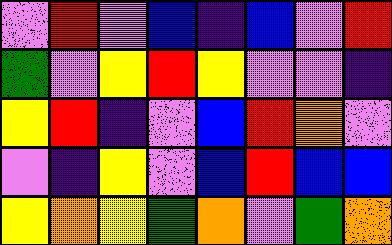[["violet", "red", "violet", "blue", "indigo", "blue", "violet", "red"], ["green", "violet", "yellow", "red", "yellow", "violet", "violet", "indigo"], ["yellow", "red", "indigo", "violet", "blue", "red", "orange", "violet"], ["violet", "indigo", "yellow", "violet", "blue", "red", "blue", "blue"], ["yellow", "orange", "yellow", "green", "orange", "violet", "green", "orange"]]